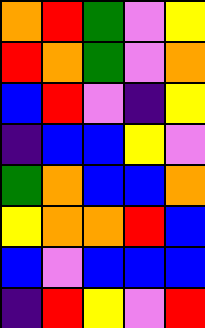[["orange", "red", "green", "violet", "yellow"], ["red", "orange", "green", "violet", "orange"], ["blue", "red", "violet", "indigo", "yellow"], ["indigo", "blue", "blue", "yellow", "violet"], ["green", "orange", "blue", "blue", "orange"], ["yellow", "orange", "orange", "red", "blue"], ["blue", "violet", "blue", "blue", "blue"], ["indigo", "red", "yellow", "violet", "red"]]